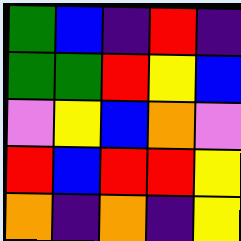[["green", "blue", "indigo", "red", "indigo"], ["green", "green", "red", "yellow", "blue"], ["violet", "yellow", "blue", "orange", "violet"], ["red", "blue", "red", "red", "yellow"], ["orange", "indigo", "orange", "indigo", "yellow"]]